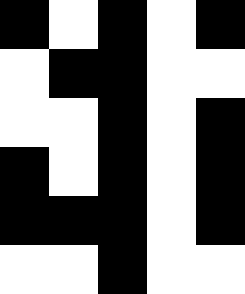[["black", "white", "black", "white", "black"], ["white", "black", "black", "white", "white"], ["white", "white", "black", "white", "black"], ["black", "white", "black", "white", "black"], ["black", "black", "black", "white", "black"], ["white", "white", "black", "white", "white"]]